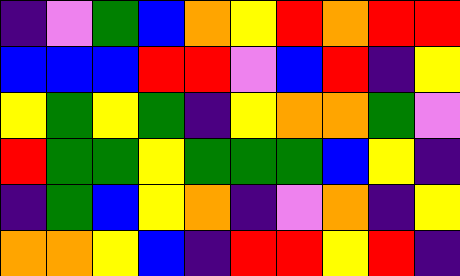[["indigo", "violet", "green", "blue", "orange", "yellow", "red", "orange", "red", "red"], ["blue", "blue", "blue", "red", "red", "violet", "blue", "red", "indigo", "yellow"], ["yellow", "green", "yellow", "green", "indigo", "yellow", "orange", "orange", "green", "violet"], ["red", "green", "green", "yellow", "green", "green", "green", "blue", "yellow", "indigo"], ["indigo", "green", "blue", "yellow", "orange", "indigo", "violet", "orange", "indigo", "yellow"], ["orange", "orange", "yellow", "blue", "indigo", "red", "red", "yellow", "red", "indigo"]]